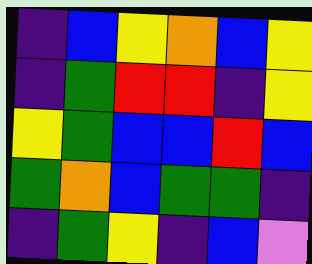[["indigo", "blue", "yellow", "orange", "blue", "yellow"], ["indigo", "green", "red", "red", "indigo", "yellow"], ["yellow", "green", "blue", "blue", "red", "blue"], ["green", "orange", "blue", "green", "green", "indigo"], ["indigo", "green", "yellow", "indigo", "blue", "violet"]]